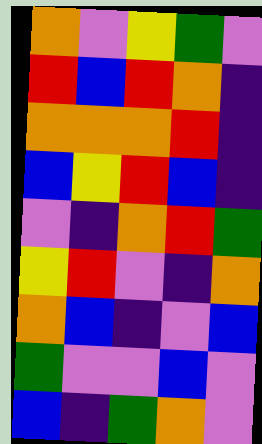[["orange", "violet", "yellow", "green", "violet"], ["red", "blue", "red", "orange", "indigo"], ["orange", "orange", "orange", "red", "indigo"], ["blue", "yellow", "red", "blue", "indigo"], ["violet", "indigo", "orange", "red", "green"], ["yellow", "red", "violet", "indigo", "orange"], ["orange", "blue", "indigo", "violet", "blue"], ["green", "violet", "violet", "blue", "violet"], ["blue", "indigo", "green", "orange", "violet"]]